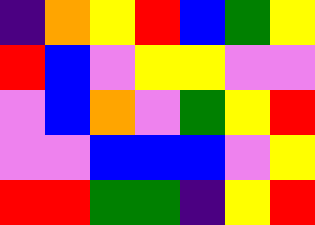[["indigo", "orange", "yellow", "red", "blue", "green", "yellow"], ["red", "blue", "violet", "yellow", "yellow", "violet", "violet"], ["violet", "blue", "orange", "violet", "green", "yellow", "red"], ["violet", "violet", "blue", "blue", "blue", "violet", "yellow"], ["red", "red", "green", "green", "indigo", "yellow", "red"]]